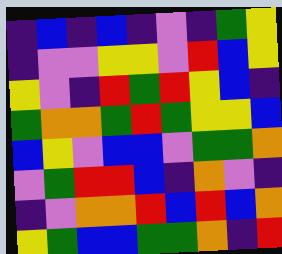[["indigo", "blue", "indigo", "blue", "indigo", "violet", "indigo", "green", "yellow"], ["indigo", "violet", "violet", "yellow", "yellow", "violet", "red", "blue", "yellow"], ["yellow", "violet", "indigo", "red", "green", "red", "yellow", "blue", "indigo"], ["green", "orange", "orange", "green", "red", "green", "yellow", "yellow", "blue"], ["blue", "yellow", "violet", "blue", "blue", "violet", "green", "green", "orange"], ["violet", "green", "red", "red", "blue", "indigo", "orange", "violet", "indigo"], ["indigo", "violet", "orange", "orange", "red", "blue", "red", "blue", "orange"], ["yellow", "green", "blue", "blue", "green", "green", "orange", "indigo", "red"]]